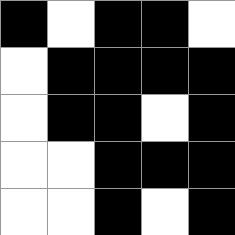[["black", "white", "black", "black", "white"], ["white", "black", "black", "black", "black"], ["white", "black", "black", "white", "black"], ["white", "white", "black", "black", "black"], ["white", "white", "black", "white", "black"]]